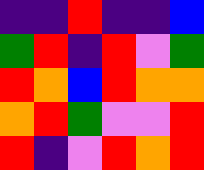[["indigo", "indigo", "red", "indigo", "indigo", "blue"], ["green", "red", "indigo", "red", "violet", "green"], ["red", "orange", "blue", "red", "orange", "orange"], ["orange", "red", "green", "violet", "violet", "red"], ["red", "indigo", "violet", "red", "orange", "red"]]